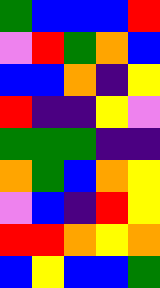[["green", "blue", "blue", "blue", "red"], ["violet", "red", "green", "orange", "blue"], ["blue", "blue", "orange", "indigo", "yellow"], ["red", "indigo", "indigo", "yellow", "violet"], ["green", "green", "green", "indigo", "indigo"], ["orange", "green", "blue", "orange", "yellow"], ["violet", "blue", "indigo", "red", "yellow"], ["red", "red", "orange", "yellow", "orange"], ["blue", "yellow", "blue", "blue", "green"]]